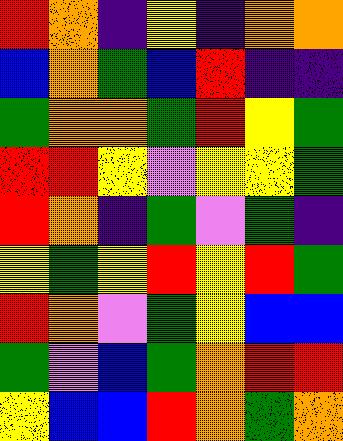[["red", "orange", "indigo", "yellow", "indigo", "orange", "orange"], ["blue", "orange", "green", "blue", "red", "indigo", "indigo"], ["green", "orange", "orange", "green", "red", "yellow", "green"], ["red", "red", "yellow", "violet", "yellow", "yellow", "green"], ["red", "orange", "indigo", "green", "violet", "green", "indigo"], ["yellow", "green", "yellow", "red", "yellow", "red", "green"], ["red", "orange", "violet", "green", "yellow", "blue", "blue"], ["green", "violet", "blue", "green", "orange", "red", "red"], ["yellow", "blue", "blue", "red", "orange", "green", "orange"]]